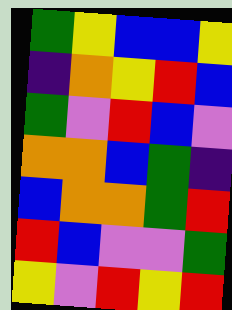[["green", "yellow", "blue", "blue", "yellow"], ["indigo", "orange", "yellow", "red", "blue"], ["green", "violet", "red", "blue", "violet"], ["orange", "orange", "blue", "green", "indigo"], ["blue", "orange", "orange", "green", "red"], ["red", "blue", "violet", "violet", "green"], ["yellow", "violet", "red", "yellow", "red"]]